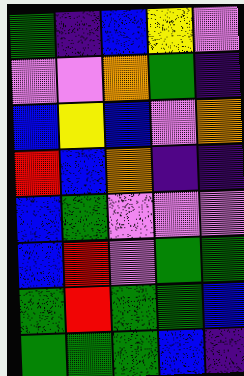[["green", "indigo", "blue", "yellow", "violet"], ["violet", "violet", "orange", "green", "indigo"], ["blue", "yellow", "blue", "violet", "orange"], ["red", "blue", "orange", "indigo", "indigo"], ["blue", "green", "violet", "violet", "violet"], ["blue", "red", "violet", "green", "green"], ["green", "red", "green", "green", "blue"], ["green", "green", "green", "blue", "indigo"]]